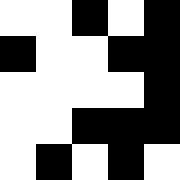[["white", "white", "black", "white", "black"], ["black", "white", "white", "black", "black"], ["white", "white", "white", "white", "black"], ["white", "white", "black", "black", "black"], ["white", "black", "white", "black", "white"]]